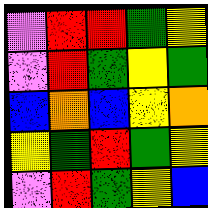[["violet", "red", "red", "green", "yellow"], ["violet", "red", "green", "yellow", "green"], ["blue", "orange", "blue", "yellow", "orange"], ["yellow", "green", "red", "green", "yellow"], ["violet", "red", "green", "yellow", "blue"]]